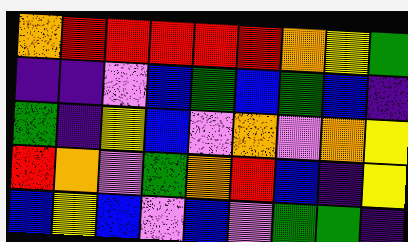[["orange", "red", "red", "red", "red", "red", "orange", "yellow", "green"], ["indigo", "indigo", "violet", "blue", "green", "blue", "green", "blue", "indigo"], ["green", "indigo", "yellow", "blue", "violet", "orange", "violet", "orange", "yellow"], ["red", "orange", "violet", "green", "orange", "red", "blue", "indigo", "yellow"], ["blue", "yellow", "blue", "violet", "blue", "violet", "green", "green", "indigo"]]